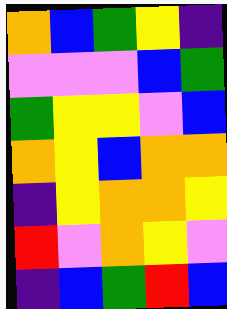[["orange", "blue", "green", "yellow", "indigo"], ["violet", "violet", "violet", "blue", "green"], ["green", "yellow", "yellow", "violet", "blue"], ["orange", "yellow", "blue", "orange", "orange"], ["indigo", "yellow", "orange", "orange", "yellow"], ["red", "violet", "orange", "yellow", "violet"], ["indigo", "blue", "green", "red", "blue"]]